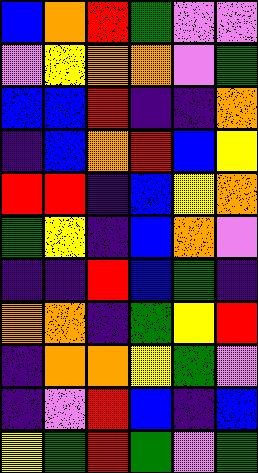[["blue", "orange", "red", "green", "violet", "violet"], ["violet", "yellow", "orange", "orange", "violet", "green"], ["blue", "blue", "red", "indigo", "indigo", "orange"], ["indigo", "blue", "orange", "red", "blue", "yellow"], ["red", "red", "indigo", "blue", "yellow", "orange"], ["green", "yellow", "indigo", "blue", "orange", "violet"], ["indigo", "indigo", "red", "blue", "green", "indigo"], ["orange", "orange", "indigo", "green", "yellow", "red"], ["indigo", "orange", "orange", "yellow", "green", "violet"], ["indigo", "violet", "red", "blue", "indigo", "blue"], ["yellow", "green", "red", "green", "violet", "green"]]